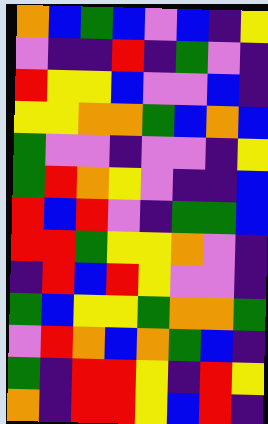[["orange", "blue", "green", "blue", "violet", "blue", "indigo", "yellow"], ["violet", "indigo", "indigo", "red", "indigo", "green", "violet", "indigo"], ["red", "yellow", "yellow", "blue", "violet", "violet", "blue", "indigo"], ["yellow", "yellow", "orange", "orange", "green", "blue", "orange", "blue"], ["green", "violet", "violet", "indigo", "violet", "violet", "indigo", "yellow"], ["green", "red", "orange", "yellow", "violet", "indigo", "indigo", "blue"], ["red", "blue", "red", "violet", "indigo", "green", "green", "blue"], ["red", "red", "green", "yellow", "yellow", "orange", "violet", "indigo"], ["indigo", "red", "blue", "red", "yellow", "violet", "violet", "indigo"], ["green", "blue", "yellow", "yellow", "green", "orange", "orange", "green"], ["violet", "red", "orange", "blue", "orange", "green", "blue", "indigo"], ["green", "indigo", "red", "red", "yellow", "indigo", "red", "yellow"], ["orange", "indigo", "red", "red", "yellow", "blue", "red", "indigo"]]